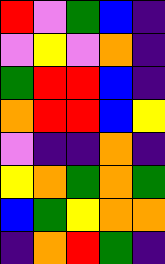[["red", "violet", "green", "blue", "indigo"], ["violet", "yellow", "violet", "orange", "indigo"], ["green", "red", "red", "blue", "indigo"], ["orange", "red", "red", "blue", "yellow"], ["violet", "indigo", "indigo", "orange", "indigo"], ["yellow", "orange", "green", "orange", "green"], ["blue", "green", "yellow", "orange", "orange"], ["indigo", "orange", "red", "green", "indigo"]]